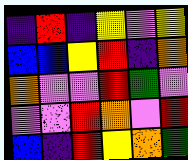[["indigo", "red", "indigo", "yellow", "violet", "yellow"], ["blue", "blue", "yellow", "red", "indigo", "orange"], ["orange", "violet", "violet", "red", "green", "violet"], ["violet", "violet", "red", "orange", "violet", "red"], ["blue", "indigo", "red", "yellow", "orange", "green"]]